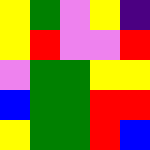[["yellow", "green", "violet", "yellow", "indigo"], ["yellow", "red", "violet", "violet", "red"], ["violet", "green", "green", "yellow", "yellow"], ["blue", "green", "green", "red", "red"], ["yellow", "green", "green", "red", "blue"]]